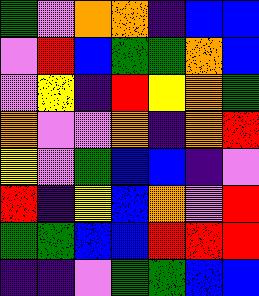[["green", "violet", "orange", "orange", "indigo", "blue", "blue"], ["violet", "red", "blue", "green", "green", "orange", "blue"], ["violet", "yellow", "indigo", "red", "yellow", "orange", "green"], ["orange", "violet", "violet", "orange", "indigo", "orange", "red"], ["yellow", "violet", "green", "blue", "blue", "indigo", "violet"], ["red", "indigo", "yellow", "blue", "orange", "violet", "red"], ["green", "green", "blue", "blue", "red", "red", "red"], ["indigo", "indigo", "violet", "green", "green", "blue", "blue"]]